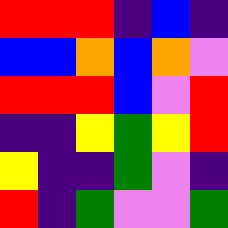[["red", "red", "red", "indigo", "blue", "indigo"], ["blue", "blue", "orange", "blue", "orange", "violet"], ["red", "red", "red", "blue", "violet", "red"], ["indigo", "indigo", "yellow", "green", "yellow", "red"], ["yellow", "indigo", "indigo", "green", "violet", "indigo"], ["red", "indigo", "green", "violet", "violet", "green"]]